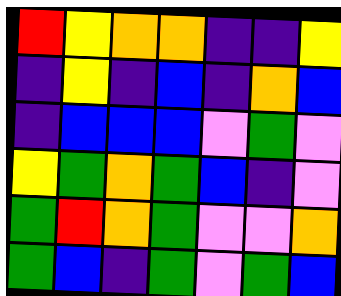[["red", "yellow", "orange", "orange", "indigo", "indigo", "yellow"], ["indigo", "yellow", "indigo", "blue", "indigo", "orange", "blue"], ["indigo", "blue", "blue", "blue", "violet", "green", "violet"], ["yellow", "green", "orange", "green", "blue", "indigo", "violet"], ["green", "red", "orange", "green", "violet", "violet", "orange"], ["green", "blue", "indigo", "green", "violet", "green", "blue"]]